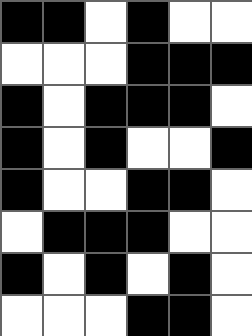[["black", "black", "white", "black", "white", "white"], ["white", "white", "white", "black", "black", "black"], ["black", "white", "black", "black", "black", "white"], ["black", "white", "black", "white", "white", "black"], ["black", "white", "white", "black", "black", "white"], ["white", "black", "black", "black", "white", "white"], ["black", "white", "black", "white", "black", "white"], ["white", "white", "white", "black", "black", "white"]]